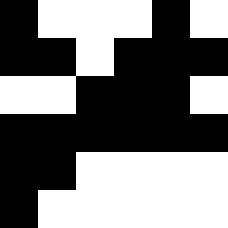[["black", "white", "white", "white", "black", "white"], ["black", "black", "white", "black", "black", "black"], ["white", "white", "black", "black", "black", "white"], ["black", "black", "black", "black", "black", "black"], ["black", "black", "white", "white", "white", "white"], ["black", "white", "white", "white", "white", "white"]]